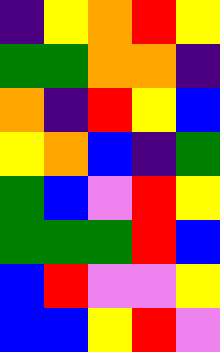[["indigo", "yellow", "orange", "red", "yellow"], ["green", "green", "orange", "orange", "indigo"], ["orange", "indigo", "red", "yellow", "blue"], ["yellow", "orange", "blue", "indigo", "green"], ["green", "blue", "violet", "red", "yellow"], ["green", "green", "green", "red", "blue"], ["blue", "red", "violet", "violet", "yellow"], ["blue", "blue", "yellow", "red", "violet"]]